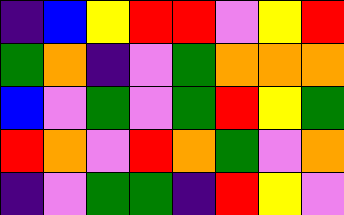[["indigo", "blue", "yellow", "red", "red", "violet", "yellow", "red"], ["green", "orange", "indigo", "violet", "green", "orange", "orange", "orange"], ["blue", "violet", "green", "violet", "green", "red", "yellow", "green"], ["red", "orange", "violet", "red", "orange", "green", "violet", "orange"], ["indigo", "violet", "green", "green", "indigo", "red", "yellow", "violet"]]